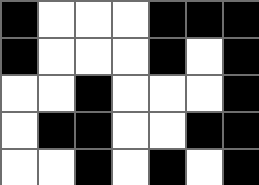[["black", "white", "white", "white", "black", "black", "black"], ["black", "white", "white", "white", "black", "white", "black"], ["white", "white", "black", "white", "white", "white", "black"], ["white", "black", "black", "white", "white", "black", "black"], ["white", "white", "black", "white", "black", "white", "black"]]